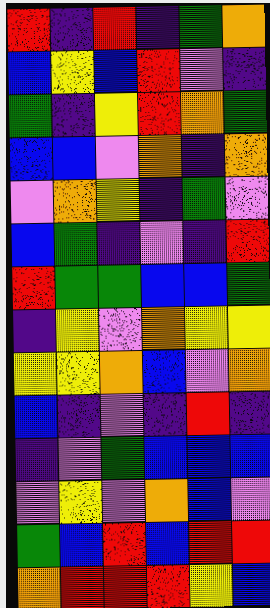[["red", "indigo", "red", "indigo", "green", "orange"], ["blue", "yellow", "blue", "red", "violet", "indigo"], ["green", "indigo", "yellow", "red", "orange", "green"], ["blue", "blue", "violet", "orange", "indigo", "orange"], ["violet", "orange", "yellow", "indigo", "green", "violet"], ["blue", "green", "indigo", "violet", "indigo", "red"], ["red", "green", "green", "blue", "blue", "green"], ["indigo", "yellow", "violet", "orange", "yellow", "yellow"], ["yellow", "yellow", "orange", "blue", "violet", "orange"], ["blue", "indigo", "violet", "indigo", "red", "indigo"], ["indigo", "violet", "green", "blue", "blue", "blue"], ["violet", "yellow", "violet", "orange", "blue", "violet"], ["green", "blue", "red", "blue", "red", "red"], ["orange", "red", "red", "red", "yellow", "blue"]]